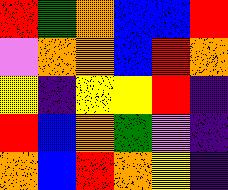[["red", "green", "orange", "blue", "blue", "red"], ["violet", "orange", "orange", "blue", "red", "orange"], ["yellow", "indigo", "yellow", "yellow", "red", "indigo"], ["red", "blue", "orange", "green", "violet", "indigo"], ["orange", "blue", "red", "orange", "yellow", "indigo"]]